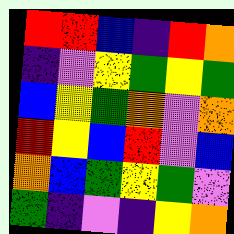[["red", "red", "blue", "indigo", "red", "orange"], ["indigo", "violet", "yellow", "green", "yellow", "green"], ["blue", "yellow", "green", "orange", "violet", "orange"], ["red", "yellow", "blue", "red", "violet", "blue"], ["orange", "blue", "green", "yellow", "green", "violet"], ["green", "indigo", "violet", "indigo", "yellow", "orange"]]